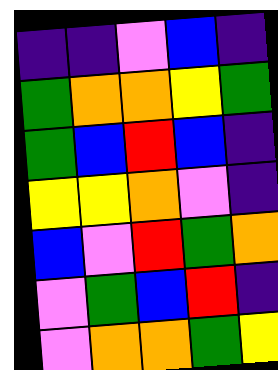[["indigo", "indigo", "violet", "blue", "indigo"], ["green", "orange", "orange", "yellow", "green"], ["green", "blue", "red", "blue", "indigo"], ["yellow", "yellow", "orange", "violet", "indigo"], ["blue", "violet", "red", "green", "orange"], ["violet", "green", "blue", "red", "indigo"], ["violet", "orange", "orange", "green", "yellow"]]